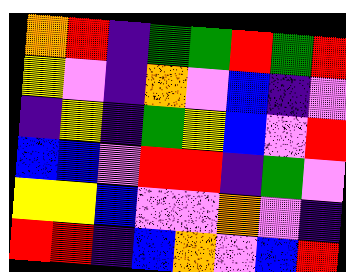[["orange", "red", "indigo", "green", "green", "red", "green", "red"], ["yellow", "violet", "indigo", "orange", "violet", "blue", "indigo", "violet"], ["indigo", "yellow", "indigo", "green", "yellow", "blue", "violet", "red"], ["blue", "blue", "violet", "red", "red", "indigo", "green", "violet"], ["yellow", "yellow", "blue", "violet", "violet", "orange", "violet", "indigo"], ["red", "red", "indigo", "blue", "orange", "violet", "blue", "red"]]